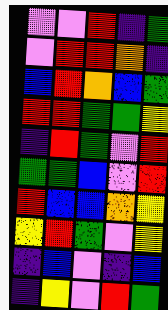[["violet", "violet", "red", "indigo", "green"], ["violet", "red", "red", "orange", "indigo"], ["blue", "red", "orange", "blue", "green"], ["red", "red", "green", "green", "yellow"], ["indigo", "red", "green", "violet", "red"], ["green", "green", "blue", "violet", "red"], ["red", "blue", "blue", "orange", "yellow"], ["yellow", "red", "green", "violet", "yellow"], ["indigo", "blue", "violet", "indigo", "blue"], ["indigo", "yellow", "violet", "red", "green"]]